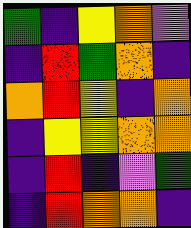[["green", "indigo", "yellow", "orange", "violet"], ["indigo", "red", "green", "orange", "indigo"], ["orange", "red", "yellow", "indigo", "orange"], ["indigo", "yellow", "yellow", "orange", "orange"], ["indigo", "red", "indigo", "violet", "green"], ["indigo", "red", "orange", "orange", "indigo"]]